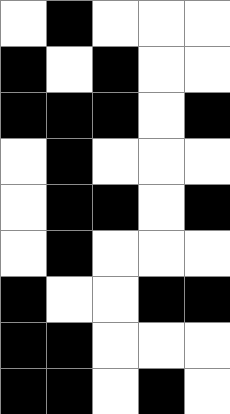[["white", "black", "white", "white", "white"], ["black", "white", "black", "white", "white"], ["black", "black", "black", "white", "black"], ["white", "black", "white", "white", "white"], ["white", "black", "black", "white", "black"], ["white", "black", "white", "white", "white"], ["black", "white", "white", "black", "black"], ["black", "black", "white", "white", "white"], ["black", "black", "white", "black", "white"]]